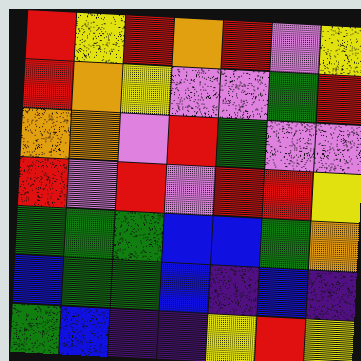[["red", "yellow", "red", "orange", "red", "violet", "yellow"], ["red", "orange", "yellow", "violet", "violet", "green", "red"], ["orange", "orange", "violet", "red", "green", "violet", "violet"], ["red", "violet", "red", "violet", "red", "red", "yellow"], ["green", "green", "green", "blue", "blue", "green", "orange"], ["blue", "green", "green", "blue", "indigo", "blue", "indigo"], ["green", "blue", "indigo", "indigo", "yellow", "red", "yellow"]]